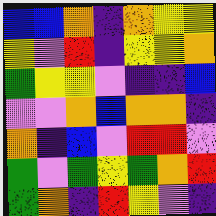[["blue", "blue", "orange", "indigo", "orange", "yellow", "yellow"], ["yellow", "violet", "red", "indigo", "yellow", "yellow", "orange"], ["green", "yellow", "yellow", "violet", "indigo", "indigo", "blue"], ["violet", "violet", "orange", "blue", "orange", "orange", "indigo"], ["orange", "indigo", "blue", "violet", "red", "red", "violet"], ["green", "violet", "green", "yellow", "green", "orange", "red"], ["green", "orange", "indigo", "red", "yellow", "violet", "indigo"]]